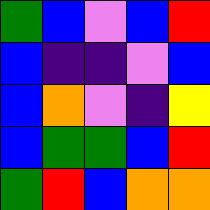[["green", "blue", "violet", "blue", "red"], ["blue", "indigo", "indigo", "violet", "blue"], ["blue", "orange", "violet", "indigo", "yellow"], ["blue", "green", "green", "blue", "red"], ["green", "red", "blue", "orange", "orange"]]